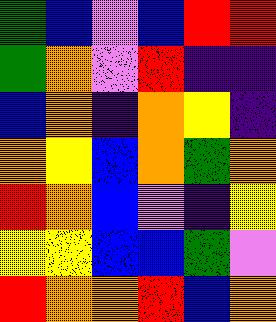[["green", "blue", "violet", "blue", "red", "red"], ["green", "orange", "violet", "red", "indigo", "indigo"], ["blue", "orange", "indigo", "orange", "yellow", "indigo"], ["orange", "yellow", "blue", "orange", "green", "orange"], ["red", "orange", "blue", "violet", "indigo", "yellow"], ["yellow", "yellow", "blue", "blue", "green", "violet"], ["red", "orange", "orange", "red", "blue", "orange"]]